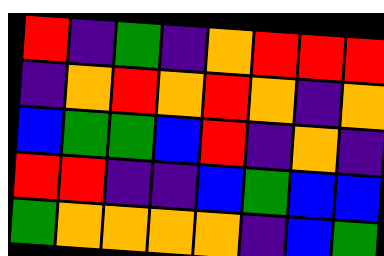[["red", "indigo", "green", "indigo", "orange", "red", "red", "red"], ["indigo", "orange", "red", "orange", "red", "orange", "indigo", "orange"], ["blue", "green", "green", "blue", "red", "indigo", "orange", "indigo"], ["red", "red", "indigo", "indigo", "blue", "green", "blue", "blue"], ["green", "orange", "orange", "orange", "orange", "indigo", "blue", "green"]]